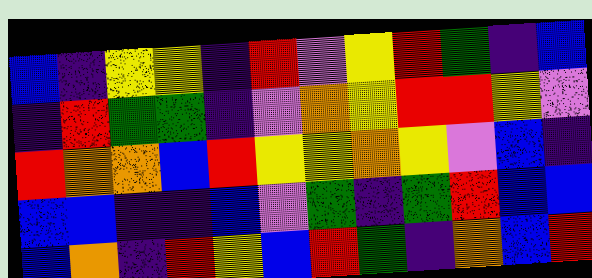[["blue", "indigo", "yellow", "yellow", "indigo", "red", "violet", "yellow", "red", "green", "indigo", "blue"], ["indigo", "red", "green", "green", "indigo", "violet", "orange", "yellow", "red", "red", "yellow", "violet"], ["red", "orange", "orange", "blue", "red", "yellow", "yellow", "orange", "yellow", "violet", "blue", "indigo"], ["blue", "blue", "indigo", "indigo", "blue", "violet", "green", "indigo", "green", "red", "blue", "blue"], ["blue", "orange", "indigo", "red", "yellow", "blue", "red", "green", "indigo", "orange", "blue", "red"]]